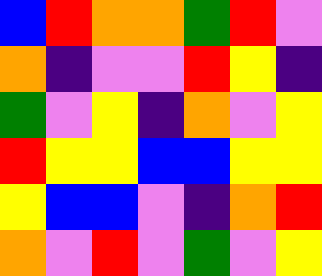[["blue", "red", "orange", "orange", "green", "red", "violet"], ["orange", "indigo", "violet", "violet", "red", "yellow", "indigo"], ["green", "violet", "yellow", "indigo", "orange", "violet", "yellow"], ["red", "yellow", "yellow", "blue", "blue", "yellow", "yellow"], ["yellow", "blue", "blue", "violet", "indigo", "orange", "red"], ["orange", "violet", "red", "violet", "green", "violet", "yellow"]]